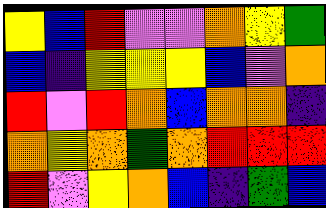[["yellow", "blue", "red", "violet", "violet", "orange", "yellow", "green"], ["blue", "indigo", "yellow", "yellow", "yellow", "blue", "violet", "orange"], ["red", "violet", "red", "orange", "blue", "orange", "orange", "indigo"], ["orange", "yellow", "orange", "green", "orange", "red", "red", "red"], ["red", "violet", "yellow", "orange", "blue", "indigo", "green", "blue"]]